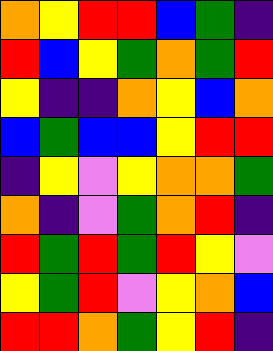[["orange", "yellow", "red", "red", "blue", "green", "indigo"], ["red", "blue", "yellow", "green", "orange", "green", "red"], ["yellow", "indigo", "indigo", "orange", "yellow", "blue", "orange"], ["blue", "green", "blue", "blue", "yellow", "red", "red"], ["indigo", "yellow", "violet", "yellow", "orange", "orange", "green"], ["orange", "indigo", "violet", "green", "orange", "red", "indigo"], ["red", "green", "red", "green", "red", "yellow", "violet"], ["yellow", "green", "red", "violet", "yellow", "orange", "blue"], ["red", "red", "orange", "green", "yellow", "red", "indigo"]]